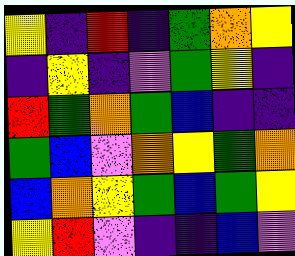[["yellow", "indigo", "red", "indigo", "green", "orange", "yellow"], ["indigo", "yellow", "indigo", "violet", "green", "yellow", "indigo"], ["red", "green", "orange", "green", "blue", "indigo", "indigo"], ["green", "blue", "violet", "orange", "yellow", "green", "orange"], ["blue", "orange", "yellow", "green", "blue", "green", "yellow"], ["yellow", "red", "violet", "indigo", "indigo", "blue", "violet"]]